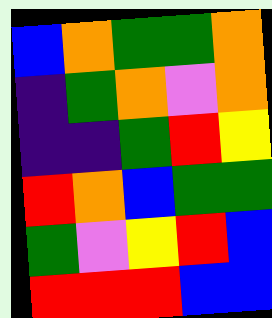[["blue", "orange", "green", "green", "orange"], ["indigo", "green", "orange", "violet", "orange"], ["indigo", "indigo", "green", "red", "yellow"], ["red", "orange", "blue", "green", "green"], ["green", "violet", "yellow", "red", "blue"], ["red", "red", "red", "blue", "blue"]]